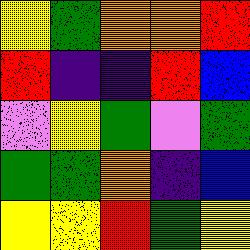[["yellow", "green", "orange", "orange", "red"], ["red", "indigo", "indigo", "red", "blue"], ["violet", "yellow", "green", "violet", "green"], ["green", "green", "orange", "indigo", "blue"], ["yellow", "yellow", "red", "green", "yellow"]]